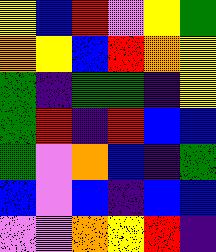[["yellow", "blue", "red", "violet", "yellow", "green"], ["orange", "yellow", "blue", "red", "orange", "yellow"], ["green", "indigo", "green", "green", "indigo", "yellow"], ["green", "red", "indigo", "red", "blue", "blue"], ["green", "violet", "orange", "blue", "indigo", "green"], ["blue", "violet", "blue", "indigo", "blue", "blue"], ["violet", "violet", "orange", "yellow", "red", "indigo"]]